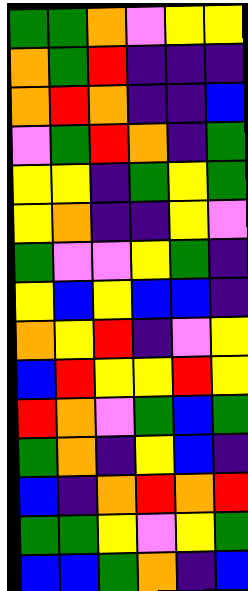[["green", "green", "orange", "violet", "yellow", "yellow"], ["orange", "green", "red", "indigo", "indigo", "indigo"], ["orange", "red", "orange", "indigo", "indigo", "blue"], ["violet", "green", "red", "orange", "indigo", "green"], ["yellow", "yellow", "indigo", "green", "yellow", "green"], ["yellow", "orange", "indigo", "indigo", "yellow", "violet"], ["green", "violet", "violet", "yellow", "green", "indigo"], ["yellow", "blue", "yellow", "blue", "blue", "indigo"], ["orange", "yellow", "red", "indigo", "violet", "yellow"], ["blue", "red", "yellow", "yellow", "red", "yellow"], ["red", "orange", "violet", "green", "blue", "green"], ["green", "orange", "indigo", "yellow", "blue", "indigo"], ["blue", "indigo", "orange", "red", "orange", "red"], ["green", "green", "yellow", "violet", "yellow", "green"], ["blue", "blue", "green", "orange", "indigo", "blue"]]